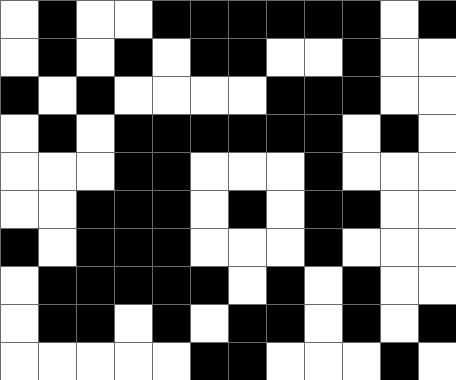[["white", "black", "white", "white", "black", "black", "black", "black", "black", "black", "white", "black"], ["white", "black", "white", "black", "white", "black", "black", "white", "white", "black", "white", "white"], ["black", "white", "black", "white", "white", "white", "white", "black", "black", "black", "white", "white"], ["white", "black", "white", "black", "black", "black", "black", "black", "black", "white", "black", "white"], ["white", "white", "white", "black", "black", "white", "white", "white", "black", "white", "white", "white"], ["white", "white", "black", "black", "black", "white", "black", "white", "black", "black", "white", "white"], ["black", "white", "black", "black", "black", "white", "white", "white", "black", "white", "white", "white"], ["white", "black", "black", "black", "black", "black", "white", "black", "white", "black", "white", "white"], ["white", "black", "black", "white", "black", "white", "black", "black", "white", "black", "white", "black"], ["white", "white", "white", "white", "white", "black", "black", "white", "white", "white", "black", "white"]]